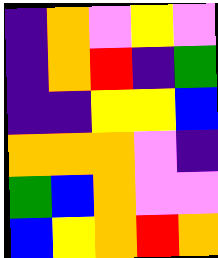[["indigo", "orange", "violet", "yellow", "violet"], ["indigo", "orange", "red", "indigo", "green"], ["indigo", "indigo", "yellow", "yellow", "blue"], ["orange", "orange", "orange", "violet", "indigo"], ["green", "blue", "orange", "violet", "violet"], ["blue", "yellow", "orange", "red", "orange"]]